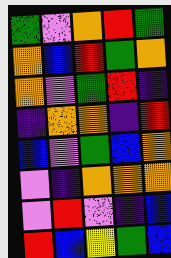[["green", "violet", "orange", "red", "green"], ["orange", "blue", "red", "green", "orange"], ["orange", "violet", "green", "red", "indigo"], ["indigo", "orange", "orange", "indigo", "red"], ["blue", "violet", "green", "blue", "orange"], ["violet", "indigo", "orange", "orange", "orange"], ["violet", "red", "violet", "indigo", "blue"], ["red", "blue", "yellow", "green", "blue"]]